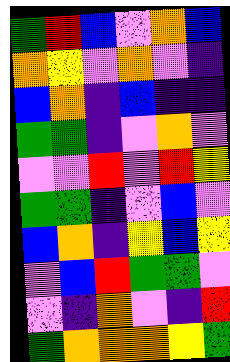[["green", "red", "blue", "violet", "orange", "blue"], ["orange", "yellow", "violet", "orange", "violet", "indigo"], ["blue", "orange", "indigo", "blue", "indigo", "indigo"], ["green", "green", "indigo", "violet", "orange", "violet"], ["violet", "violet", "red", "violet", "red", "yellow"], ["green", "green", "indigo", "violet", "blue", "violet"], ["blue", "orange", "indigo", "yellow", "blue", "yellow"], ["violet", "blue", "red", "green", "green", "violet"], ["violet", "indigo", "orange", "violet", "indigo", "red"], ["green", "orange", "orange", "orange", "yellow", "green"]]